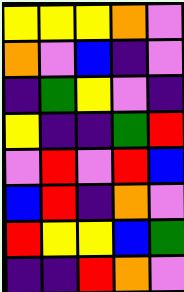[["yellow", "yellow", "yellow", "orange", "violet"], ["orange", "violet", "blue", "indigo", "violet"], ["indigo", "green", "yellow", "violet", "indigo"], ["yellow", "indigo", "indigo", "green", "red"], ["violet", "red", "violet", "red", "blue"], ["blue", "red", "indigo", "orange", "violet"], ["red", "yellow", "yellow", "blue", "green"], ["indigo", "indigo", "red", "orange", "violet"]]